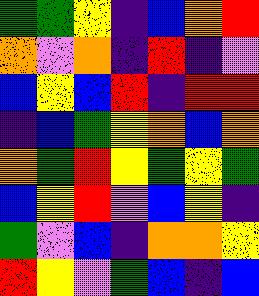[["green", "green", "yellow", "indigo", "blue", "orange", "red"], ["orange", "violet", "orange", "indigo", "red", "indigo", "violet"], ["blue", "yellow", "blue", "red", "indigo", "red", "red"], ["indigo", "blue", "green", "yellow", "orange", "blue", "orange"], ["orange", "green", "red", "yellow", "green", "yellow", "green"], ["blue", "yellow", "red", "violet", "blue", "yellow", "indigo"], ["green", "violet", "blue", "indigo", "orange", "orange", "yellow"], ["red", "yellow", "violet", "green", "blue", "indigo", "blue"]]